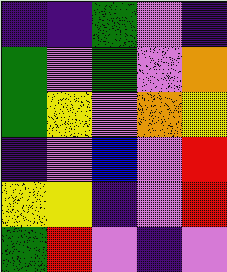[["indigo", "indigo", "green", "violet", "indigo"], ["green", "violet", "green", "violet", "orange"], ["green", "yellow", "violet", "orange", "yellow"], ["indigo", "violet", "blue", "violet", "red"], ["yellow", "yellow", "indigo", "violet", "red"], ["green", "red", "violet", "indigo", "violet"]]